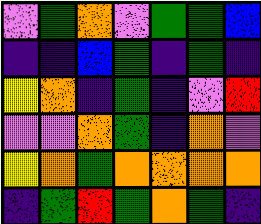[["violet", "green", "orange", "violet", "green", "green", "blue"], ["indigo", "indigo", "blue", "green", "indigo", "green", "indigo"], ["yellow", "orange", "indigo", "green", "indigo", "violet", "red"], ["violet", "violet", "orange", "green", "indigo", "orange", "violet"], ["yellow", "orange", "green", "orange", "orange", "orange", "orange"], ["indigo", "green", "red", "green", "orange", "green", "indigo"]]